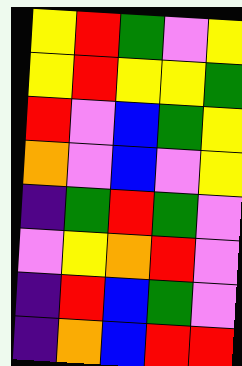[["yellow", "red", "green", "violet", "yellow"], ["yellow", "red", "yellow", "yellow", "green"], ["red", "violet", "blue", "green", "yellow"], ["orange", "violet", "blue", "violet", "yellow"], ["indigo", "green", "red", "green", "violet"], ["violet", "yellow", "orange", "red", "violet"], ["indigo", "red", "blue", "green", "violet"], ["indigo", "orange", "blue", "red", "red"]]